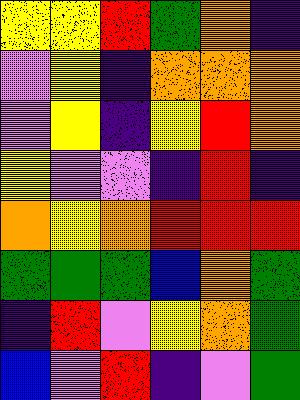[["yellow", "yellow", "red", "green", "orange", "indigo"], ["violet", "yellow", "indigo", "orange", "orange", "orange"], ["violet", "yellow", "indigo", "yellow", "red", "orange"], ["yellow", "violet", "violet", "indigo", "red", "indigo"], ["orange", "yellow", "orange", "red", "red", "red"], ["green", "green", "green", "blue", "orange", "green"], ["indigo", "red", "violet", "yellow", "orange", "green"], ["blue", "violet", "red", "indigo", "violet", "green"]]